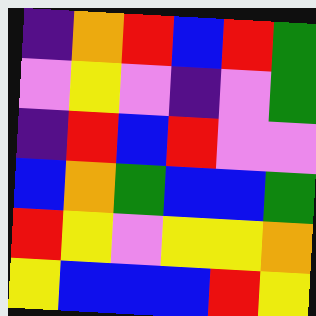[["indigo", "orange", "red", "blue", "red", "green"], ["violet", "yellow", "violet", "indigo", "violet", "green"], ["indigo", "red", "blue", "red", "violet", "violet"], ["blue", "orange", "green", "blue", "blue", "green"], ["red", "yellow", "violet", "yellow", "yellow", "orange"], ["yellow", "blue", "blue", "blue", "red", "yellow"]]